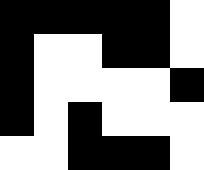[["black", "black", "black", "black", "black", "white"], ["black", "white", "white", "black", "black", "white"], ["black", "white", "white", "white", "white", "black"], ["black", "white", "black", "white", "white", "white"], ["white", "white", "black", "black", "black", "white"]]